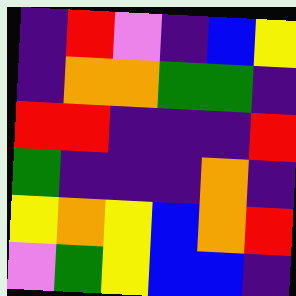[["indigo", "red", "violet", "indigo", "blue", "yellow"], ["indigo", "orange", "orange", "green", "green", "indigo"], ["red", "red", "indigo", "indigo", "indigo", "red"], ["green", "indigo", "indigo", "indigo", "orange", "indigo"], ["yellow", "orange", "yellow", "blue", "orange", "red"], ["violet", "green", "yellow", "blue", "blue", "indigo"]]